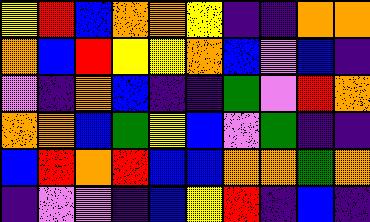[["yellow", "red", "blue", "orange", "orange", "yellow", "indigo", "indigo", "orange", "orange"], ["orange", "blue", "red", "yellow", "yellow", "orange", "blue", "violet", "blue", "indigo"], ["violet", "indigo", "orange", "blue", "indigo", "indigo", "green", "violet", "red", "orange"], ["orange", "orange", "blue", "green", "yellow", "blue", "violet", "green", "indigo", "indigo"], ["blue", "red", "orange", "red", "blue", "blue", "orange", "orange", "green", "orange"], ["indigo", "violet", "violet", "indigo", "blue", "yellow", "red", "indigo", "blue", "indigo"]]